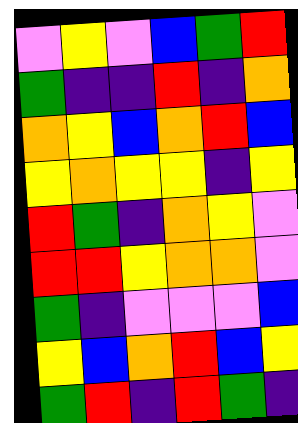[["violet", "yellow", "violet", "blue", "green", "red"], ["green", "indigo", "indigo", "red", "indigo", "orange"], ["orange", "yellow", "blue", "orange", "red", "blue"], ["yellow", "orange", "yellow", "yellow", "indigo", "yellow"], ["red", "green", "indigo", "orange", "yellow", "violet"], ["red", "red", "yellow", "orange", "orange", "violet"], ["green", "indigo", "violet", "violet", "violet", "blue"], ["yellow", "blue", "orange", "red", "blue", "yellow"], ["green", "red", "indigo", "red", "green", "indigo"]]